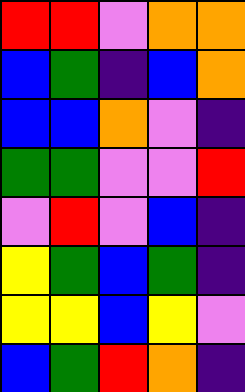[["red", "red", "violet", "orange", "orange"], ["blue", "green", "indigo", "blue", "orange"], ["blue", "blue", "orange", "violet", "indigo"], ["green", "green", "violet", "violet", "red"], ["violet", "red", "violet", "blue", "indigo"], ["yellow", "green", "blue", "green", "indigo"], ["yellow", "yellow", "blue", "yellow", "violet"], ["blue", "green", "red", "orange", "indigo"]]